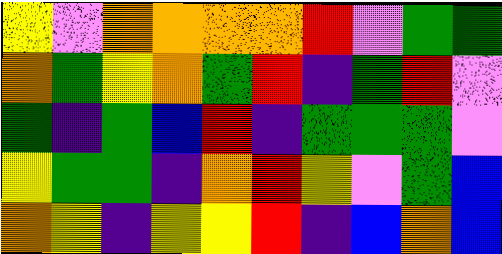[["yellow", "violet", "orange", "orange", "orange", "orange", "red", "violet", "green", "green"], ["orange", "green", "yellow", "orange", "green", "red", "indigo", "green", "red", "violet"], ["green", "indigo", "green", "blue", "red", "indigo", "green", "green", "green", "violet"], ["yellow", "green", "green", "indigo", "orange", "red", "yellow", "violet", "green", "blue"], ["orange", "yellow", "indigo", "yellow", "yellow", "red", "indigo", "blue", "orange", "blue"]]